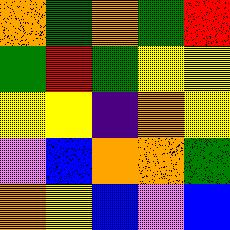[["orange", "green", "orange", "green", "red"], ["green", "red", "green", "yellow", "yellow"], ["yellow", "yellow", "indigo", "orange", "yellow"], ["violet", "blue", "orange", "orange", "green"], ["orange", "yellow", "blue", "violet", "blue"]]